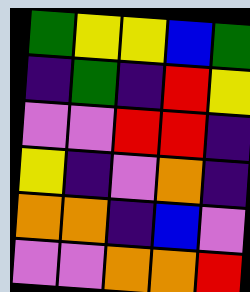[["green", "yellow", "yellow", "blue", "green"], ["indigo", "green", "indigo", "red", "yellow"], ["violet", "violet", "red", "red", "indigo"], ["yellow", "indigo", "violet", "orange", "indigo"], ["orange", "orange", "indigo", "blue", "violet"], ["violet", "violet", "orange", "orange", "red"]]